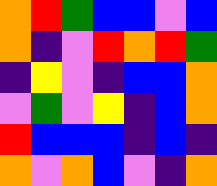[["orange", "red", "green", "blue", "blue", "violet", "blue"], ["orange", "indigo", "violet", "red", "orange", "red", "green"], ["indigo", "yellow", "violet", "indigo", "blue", "blue", "orange"], ["violet", "green", "violet", "yellow", "indigo", "blue", "orange"], ["red", "blue", "blue", "blue", "indigo", "blue", "indigo"], ["orange", "violet", "orange", "blue", "violet", "indigo", "orange"]]